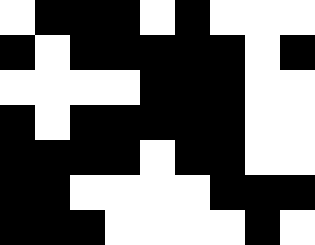[["white", "black", "black", "black", "white", "black", "white", "white", "white"], ["black", "white", "black", "black", "black", "black", "black", "white", "black"], ["white", "white", "white", "white", "black", "black", "black", "white", "white"], ["black", "white", "black", "black", "black", "black", "black", "white", "white"], ["black", "black", "black", "black", "white", "black", "black", "white", "white"], ["black", "black", "white", "white", "white", "white", "black", "black", "black"], ["black", "black", "black", "white", "white", "white", "white", "black", "white"]]